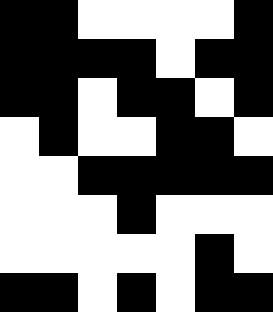[["black", "black", "white", "white", "white", "white", "black"], ["black", "black", "black", "black", "white", "black", "black"], ["black", "black", "white", "black", "black", "white", "black"], ["white", "black", "white", "white", "black", "black", "white"], ["white", "white", "black", "black", "black", "black", "black"], ["white", "white", "white", "black", "white", "white", "white"], ["white", "white", "white", "white", "white", "black", "white"], ["black", "black", "white", "black", "white", "black", "black"]]